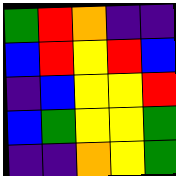[["green", "red", "orange", "indigo", "indigo"], ["blue", "red", "yellow", "red", "blue"], ["indigo", "blue", "yellow", "yellow", "red"], ["blue", "green", "yellow", "yellow", "green"], ["indigo", "indigo", "orange", "yellow", "green"]]